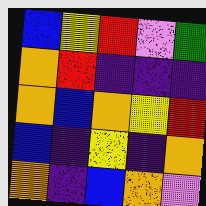[["blue", "yellow", "red", "violet", "green"], ["orange", "red", "indigo", "indigo", "indigo"], ["orange", "blue", "orange", "yellow", "red"], ["blue", "indigo", "yellow", "indigo", "orange"], ["orange", "indigo", "blue", "orange", "violet"]]